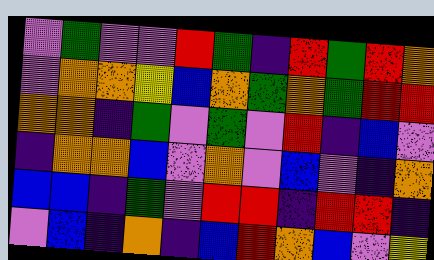[["violet", "green", "violet", "violet", "red", "green", "indigo", "red", "green", "red", "orange"], ["violet", "orange", "orange", "yellow", "blue", "orange", "green", "orange", "green", "red", "red"], ["orange", "orange", "indigo", "green", "violet", "green", "violet", "red", "indigo", "blue", "violet"], ["indigo", "orange", "orange", "blue", "violet", "orange", "violet", "blue", "violet", "indigo", "orange"], ["blue", "blue", "indigo", "green", "violet", "red", "red", "indigo", "red", "red", "indigo"], ["violet", "blue", "indigo", "orange", "indigo", "blue", "red", "orange", "blue", "violet", "yellow"]]